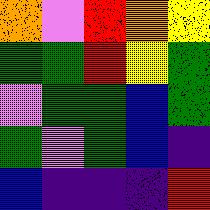[["orange", "violet", "red", "orange", "yellow"], ["green", "green", "red", "yellow", "green"], ["violet", "green", "green", "blue", "green"], ["green", "violet", "green", "blue", "indigo"], ["blue", "indigo", "indigo", "indigo", "red"]]